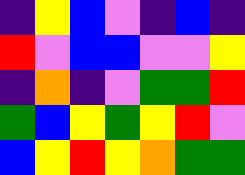[["indigo", "yellow", "blue", "violet", "indigo", "blue", "indigo"], ["red", "violet", "blue", "blue", "violet", "violet", "yellow"], ["indigo", "orange", "indigo", "violet", "green", "green", "red"], ["green", "blue", "yellow", "green", "yellow", "red", "violet"], ["blue", "yellow", "red", "yellow", "orange", "green", "green"]]